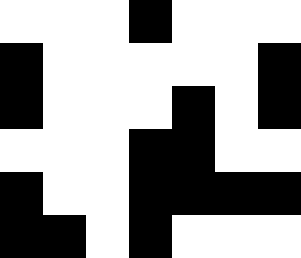[["white", "white", "white", "black", "white", "white", "white"], ["black", "white", "white", "white", "white", "white", "black"], ["black", "white", "white", "white", "black", "white", "black"], ["white", "white", "white", "black", "black", "white", "white"], ["black", "white", "white", "black", "black", "black", "black"], ["black", "black", "white", "black", "white", "white", "white"]]